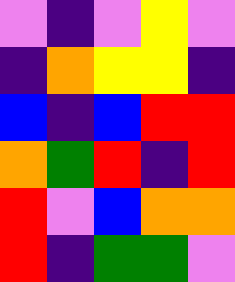[["violet", "indigo", "violet", "yellow", "violet"], ["indigo", "orange", "yellow", "yellow", "indigo"], ["blue", "indigo", "blue", "red", "red"], ["orange", "green", "red", "indigo", "red"], ["red", "violet", "blue", "orange", "orange"], ["red", "indigo", "green", "green", "violet"]]